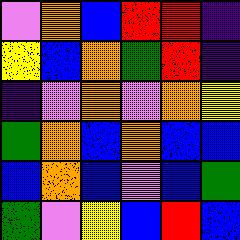[["violet", "orange", "blue", "red", "red", "indigo"], ["yellow", "blue", "orange", "green", "red", "indigo"], ["indigo", "violet", "orange", "violet", "orange", "yellow"], ["green", "orange", "blue", "orange", "blue", "blue"], ["blue", "orange", "blue", "violet", "blue", "green"], ["green", "violet", "yellow", "blue", "red", "blue"]]